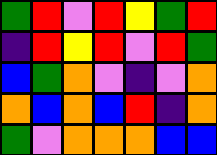[["green", "red", "violet", "red", "yellow", "green", "red"], ["indigo", "red", "yellow", "red", "violet", "red", "green"], ["blue", "green", "orange", "violet", "indigo", "violet", "orange"], ["orange", "blue", "orange", "blue", "red", "indigo", "orange"], ["green", "violet", "orange", "orange", "orange", "blue", "blue"]]